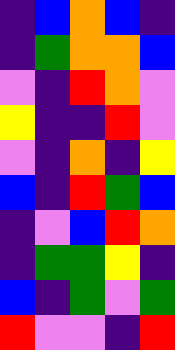[["indigo", "blue", "orange", "blue", "indigo"], ["indigo", "green", "orange", "orange", "blue"], ["violet", "indigo", "red", "orange", "violet"], ["yellow", "indigo", "indigo", "red", "violet"], ["violet", "indigo", "orange", "indigo", "yellow"], ["blue", "indigo", "red", "green", "blue"], ["indigo", "violet", "blue", "red", "orange"], ["indigo", "green", "green", "yellow", "indigo"], ["blue", "indigo", "green", "violet", "green"], ["red", "violet", "violet", "indigo", "red"]]